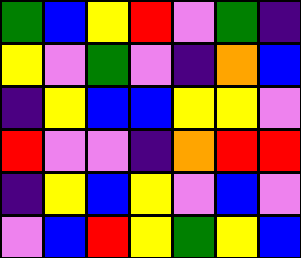[["green", "blue", "yellow", "red", "violet", "green", "indigo"], ["yellow", "violet", "green", "violet", "indigo", "orange", "blue"], ["indigo", "yellow", "blue", "blue", "yellow", "yellow", "violet"], ["red", "violet", "violet", "indigo", "orange", "red", "red"], ["indigo", "yellow", "blue", "yellow", "violet", "blue", "violet"], ["violet", "blue", "red", "yellow", "green", "yellow", "blue"]]